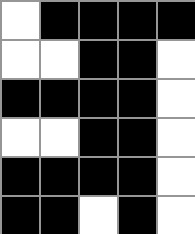[["white", "black", "black", "black", "black"], ["white", "white", "black", "black", "white"], ["black", "black", "black", "black", "white"], ["white", "white", "black", "black", "white"], ["black", "black", "black", "black", "white"], ["black", "black", "white", "black", "white"]]